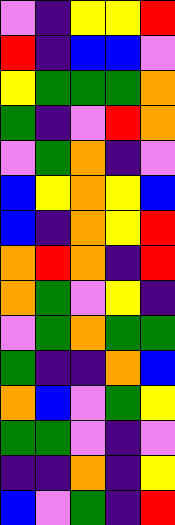[["violet", "indigo", "yellow", "yellow", "red"], ["red", "indigo", "blue", "blue", "violet"], ["yellow", "green", "green", "green", "orange"], ["green", "indigo", "violet", "red", "orange"], ["violet", "green", "orange", "indigo", "violet"], ["blue", "yellow", "orange", "yellow", "blue"], ["blue", "indigo", "orange", "yellow", "red"], ["orange", "red", "orange", "indigo", "red"], ["orange", "green", "violet", "yellow", "indigo"], ["violet", "green", "orange", "green", "green"], ["green", "indigo", "indigo", "orange", "blue"], ["orange", "blue", "violet", "green", "yellow"], ["green", "green", "violet", "indigo", "violet"], ["indigo", "indigo", "orange", "indigo", "yellow"], ["blue", "violet", "green", "indigo", "red"]]